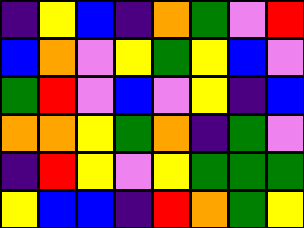[["indigo", "yellow", "blue", "indigo", "orange", "green", "violet", "red"], ["blue", "orange", "violet", "yellow", "green", "yellow", "blue", "violet"], ["green", "red", "violet", "blue", "violet", "yellow", "indigo", "blue"], ["orange", "orange", "yellow", "green", "orange", "indigo", "green", "violet"], ["indigo", "red", "yellow", "violet", "yellow", "green", "green", "green"], ["yellow", "blue", "blue", "indigo", "red", "orange", "green", "yellow"]]